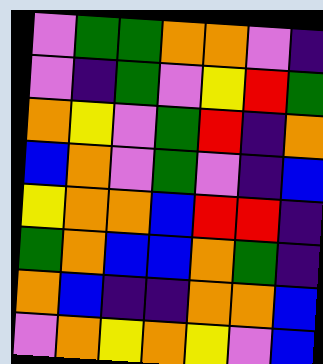[["violet", "green", "green", "orange", "orange", "violet", "indigo"], ["violet", "indigo", "green", "violet", "yellow", "red", "green"], ["orange", "yellow", "violet", "green", "red", "indigo", "orange"], ["blue", "orange", "violet", "green", "violet", "indigo", "blue"], ["yellow", "orange", "orange", "blue", "red", "red", "indigo"], ["green", "orange", "blue", "blue", "orange", "green", "indigo"], ["orange", "blue", "indigo", "indigo", "orange", "orange", "blue"], ["violet", "orange", "yellow", "orange", "yellow", "violet", "blue"]]